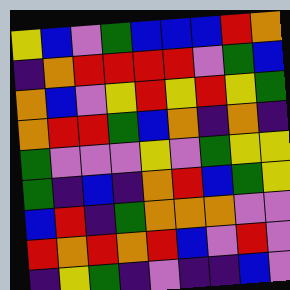[["yellow", "blue", "violet", "green", "blue", "blue", "blue", "red", "orange"], ["indigo", "orange", "red", "red", "red", "red", "violet", "green", "blue"], ["orange", "blue", "violet", "yellow", "red", "yellow", "red", "yellow", "green"], ["orange", "red", "red", "green", "blue", "orange", "indigo", "orange", "indigo"], ["green", "violet", "violet", "violet", "yellow", "violet", "green", "yellow", "yellow"], ["green", "indigo", "blue", "indigo", "orange", "red", "blue", "green", "yellow"], ["blue", "red", "indigo", "green", "orange", "orange", "orange", "violet", "violet"], ["red", "orange", "red", "orange", "red", "blue", "violet", "red", "violet"], ["indigo", "yellow", "green", "indigo", "violet", "indigo", "indigo", "blue", "violet"]]